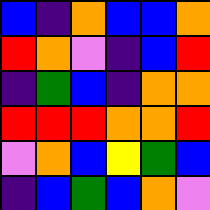[["blue", "indigo", "orange", "blue", "blue", "orange"], ["red", "orange", "violet", "indigo", "blue", "red"], ["indigo", "green", "blue", "indigo", "orange", "orange"], ["red", "red", "red", "orange", "orange", "red"], ["violet", "orange", "blue", "yellow", "green", "blue"], ["indigo", "blue", "green", "blue", "orange", "violet"]]